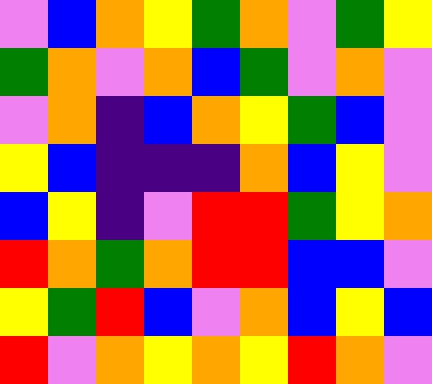[["violet", "blue", "orange", "yellow", "green", "orange", "violet", "green", "yellow"], ["green", "orange", "violet", "orange", "blue", "green", "violet", "orange", "violet"], ["violet", "orange", "indigo", "blue", "orange", "yellow", "green", "blue", "violet"], ["yellow", "blue", "indigo", "indigo", "indigo", "orange", "blue", "yellow", "violet"], ["blue", "yellow", "indigo", "violet", "red", "red", "green", "yellow", "orange"], ["red", "orange", "green", "orange", "red", "red", "blue", "blue", "violet"], ["yellow", "green", "red", "blue", "violet", "orange", "blue", "yellow", "blue"], ["red", "violet", "orange", "yellow", "orange", "yellow", "red", "orange", "violet"]]